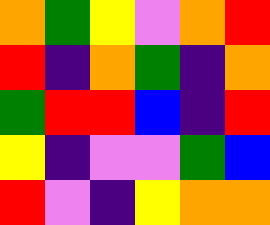[["orange", "green", "yellow", "violet", "orange", "red"], ["red", "indigo", "orange", "green", "indigo", "orange"], ["green", "red", "red", "blue", "indigo", "red"], ["yellow", "indigo", "violet", "violet", "green", "blue"], ["red", "violet", "indigo", "yellow", "orange", "orange"]]